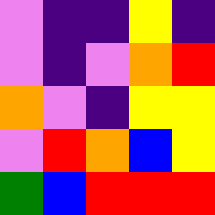[["violet", "indigo", "indigo", "yellow", "indigo"], ["violet", "indigo", "violet", "orange", "red"], ["orange", "violet", "indigo", "yellow", "yellow"], ["violet", "red", "orange", "blue", "yellow"], ["green", "blue", "red", "red", "red"]]